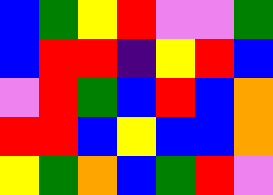[["blue", "green", "yellow", "red", "violet", "violet", "green"], ["blue", "red", "red", "indigo", "yellow", "red", "blue"], ["violet", "red", "green", "blue", "red", "blue", "orange"], ["red", "red", "blue", "yellow", "blue", "blue", "orange"], ["yellow", "green", "orange", "blue", "green", "red", "violet"]]